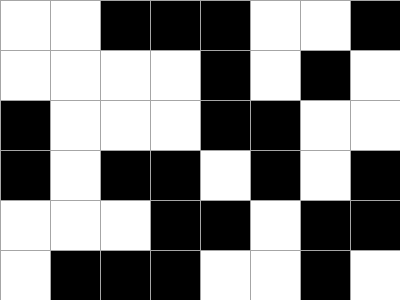[["white", "white", "black", "black", "black", "white", "white", "black"], ["white", "white", "white", "white", "black", "white", "black", "white"], ["black", "white", "white", "white", "black", "black", "white", "white"], ["black", "white", "black", "black", "white", "black", "white", "black"], ["white", "white", "white", "black", "black", "white", "black", "black"], ["white", "black", "black", "black", "white", "white", "black", "white"]]